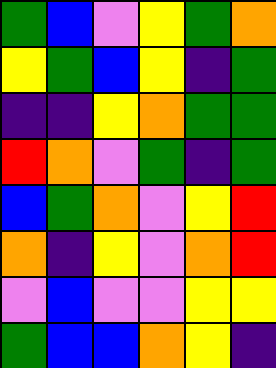[["green", "blue", "violet", "yellow", "green", "orange"], ["yellow", "green", "blue", "yellow", "indigo", "green"], ["indigo", "indigo", "yellow", "orange", "green", "green"], ["red", "orange", "violet", "green", "indigo", "green"], ["blue", "green", "orange", "violet", "yellow", "red"], ["orange", "indigo", "yellow", "violet", "orange", "red"], ["violet", "blue", "violet", "violet", "yellow", "yellow"], ["green", "blue", "blue", "orange", "yellow", "indigo"]]